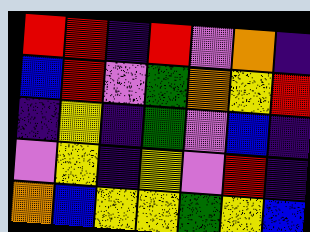[["red", "red", "indigo", "red", "violet", "orange", "indigo"], ["blue", "red", "violet", "green", "orange", "yellow", "red"], ["indigo", "yellow", "indigo", "green", "violet", "blue", "indigo"], ["violet", "yellow", "indigo", "yellow", "violet", "red", "indigo"], ["orange", "blue", "yellow", "yellow", "green", "yellow", "blue"]]